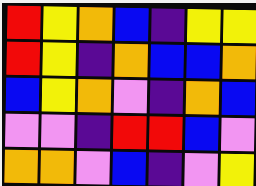[["red", "yellow", "orange", "blue", "indigo", "yellow", "yellow"], ["red", "yellow", "indigo", "orange", "blue", "blue", "orange"], ["blue", "yellow", "orange", "violet", "indigo", "orange", "blue"], ["violet", "violet", "indigo", "red", "red", "blue", "violet"], ["orange", "orange", "violet", "blue", "indigo", "violet", "yellow"]]